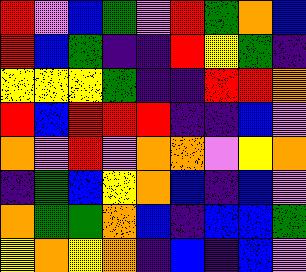[["red", "violet", "blue", "green", "violet", "red", "green", "orange", "blue"], ["red", "blue", "green", "indigo", "indigo", "red", "yellow", "green", "indigo"], ["yellow", "yellow", "yellow", "green", "indigo", "indigo", "red", "red", "orange"], ["red", "blue", "red", "red", "red", "indigo", "indigo", "blue", "violet"], ["orange", "violet", "red", "violet", "orange", "orange", "violet", "yellow", "orange"], ["indigo", "green", "blue", "yellow", "orange", "blue", "indigo", "blue", "violet"], ["orange", "green", "green", "orange", "blue", "indigo", "blue", "blue", "green"], ["yellow", "orange", "yellow", "orange", "indigo", "blue", "indigo", "blue", "violet"]]